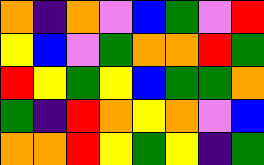[["orange", "indigo", "orange", "violet", "blue", "green", "violet", "red"], ["yellow", "blue", "violet", "green", "orange", "orange", "red", "green"], ["red", "yellow", "green", "yellow", "blue", "green", "green", "orange"], ["green", "indigo", "red", "orange", "yellow", "orange", "violet", "blue"], ["orange", "orange", "red", "yellow", "green", "yellow", "indigo", "green"]]